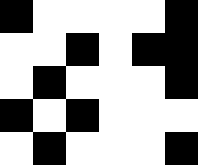[["black", "white", "white", "white", "white", "black"], ["white", "white", "black", "white", "black", "black"], ["white", "black", "white", "white", "white", "black"], ["black", "white", "black", "white", "white", "white"], ["white", "black", "white", "white", "white", "black"]]